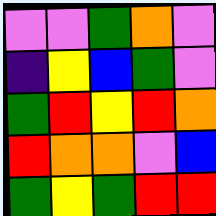[["violet", "violet", "green", "orange", "violet"], ["indigo", "yellow", "blue", "green", "violet"], ["green", "red", "yellow", "red", "orange"], ["red", "orange", "orange", "violet", "blue"], ["green", "yellow", "green", "red", "red"]]